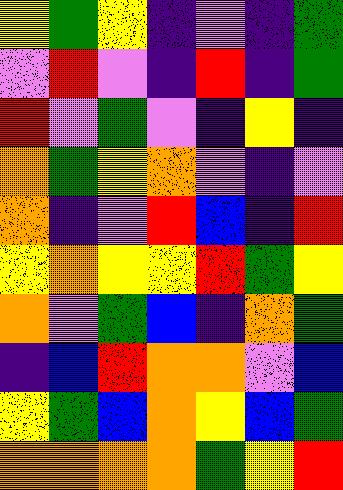[["yellow", "green", "yellow", "indigo", "violet", "indigo", "green"], ["violet", "red", "violet", "indigo", "red", "indigo", "green"], ["red", "violet", "green", "violet", "indigo", "yellow", "indigo"], ["orange", "green", "yellow", "orange", "violet", "indigo", "violet"], ["orange", "indigo", "violet", "red", "blue", "indigo", "red"], ["yellow", "orange", "yellow", "yellow", "red", "green", "yellow"], ["orange", "violet", "green", "blue", "indigo", "orange", "green"], ["indigo", "blue", "red", "orange", "orange", "violet", "blue"], ["yellow", "green", "blue", "orange", "yellow", "blue", "green"], ["orange", "orange", "orange", "orange", "green", "yellow", "red"]]